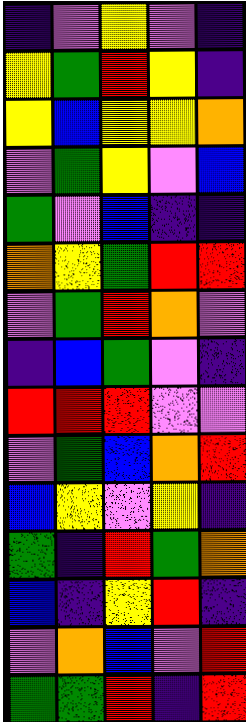[["indigo", "violet", "yellow", "violet", "indigo"], ["yellow", "green", "red", "yellow", "indigo"], ["yellow", "blue", "yellow", "yellow", "orange"], ["violet", "green", "yellow", "violet", "blue"], ["green", "violet", "blue", "indigo", "indigo"], ["orange", "yellow", "green", "red", "red"], ["violet", "green", "red", "orange", "violet"], ["indigo", "blue", "green", "violet", "indigo"], ["red", "red", "red", "violet", "violet"], ["violet", "green", "blue", "orange", "red"], ["blue", "yellow", "violet", "yellow", "indigo"], ["green", "indigo", "red", "green", "orange"], ["blue", "indigo", "yellow", "red", "indigo"], ["violet", "orange", "blue", "violet", "red"], ["green", "green", "red", "indigo", "red"]]